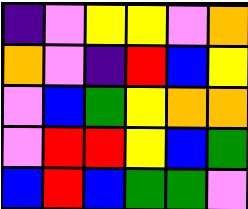[["indigo", "violet", "yellow", "yellow", "violet", "orange"], ["orange", "violet", "indigo", "red", "blue", "yellow"], ["violet", "blue", "green", "yellow", "orange", "orange"], ["violet", "red", "red", "yellow", "blue", "green"], ["blue", "red", "blue", "green", "green", "violet"]]